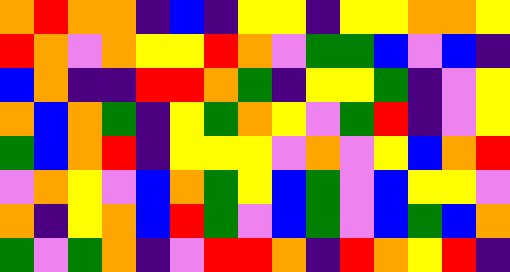[["orange", "red", "orange", "orange", "indigo", "blue", "indigo", "yellow", "yellow", "indigo", "yellow", "yellow", "orange", "orange", "yellow"], ["red", "orange", "violet", "orange", "yellow", "yellow", "red", "orange", "violet", "green", "green", "blue", "violet", "blue", "indigo"], ["blue", "orange", "indigo", "indigo", "red", "red", "orange", "green", "indigo", "yellow", "yellow", "green", "indigo", "violet", "yellow"], ["orange", "blue", "orange", "green", "indigo", "yellow", "green", "orange", "yellow", "violet", "green", "red", "indigo", "violet", "yellow"], ["green", "blue", "orange", "red", "indigo", "yellow", "yellow", "yellow", "violet", "orange", "violet", "yellow", "blue", "orange", "red"], ["violet", "orange", "yellow", "violet", "blue", "orange", "green", "yellow", "blue", "green", "violet", "blue", "yellow", "yellow", "violet"], ["orange", "indigo", "yellow", "orange", "blue", "red", "green", "violet", "blue", "green", "violet", "blue", "green", "blue", "orange"], ["green", "violet", "green", "orange", "indigo", "violet", "red", "red", "orange", "indigo", "red", "orange", "yellow", "red", "indigo"]]